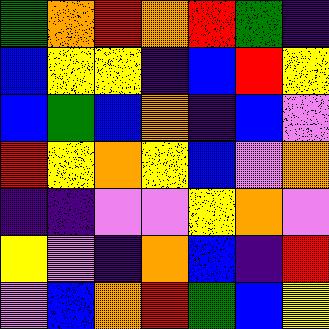[["green", "orange", "red", "orange", "red", "green", "indigo"], ["blue", "yellow", "yellow", "indigo", "blue", "red", "yellow"], ["blue", "green", "blue", "orange", "indigo", "blue", "violet"], ["red", "yellow", "orange", "yellow", "blue", "violet", "orange"], ["indigo", "indigo", "violet", "violet", "yellow", "orange", "violet"], ["yellow", "violet", "indigo", "orange", "blue", "indigo", "red"], ["violet", "blue", "orange", "red", "green", "blue", "yellow"]]